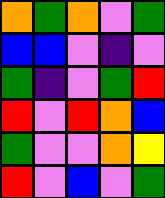[["orange", "green", "orange", "violet", "green"], ["blue", "blue", "violet", "indigo", "violet"], ["green", "indigo", "violet", "green", "red"], ["red", "violet", "red", "orange", "blue"], ["green", "violet", "violet", "orange", "yellow"], ["red", "violet", "blue", "violet", "green"]]